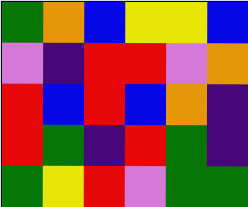[["green", "orange", "blue", "yellow", "yellow", "blue"], ["violet", "indigo", "red", "red", "violet", "orange"], ["red", "blue", "red", "blue", "orange", "indigo"], ["red", "green", "indigo", "red", "green", "indigo"], ["green", "yellow", "red", "violet", "green", "green"]]